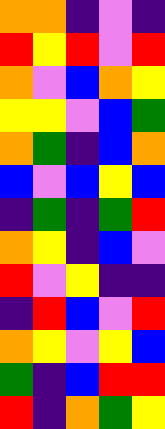[["orange", "orange", "indigo", "violet", "indigo"], ["red", "yellow", "red", "violet", "red"], ["orange", "violet", "blue", "orange", "yellow"], ["yellow", "yellow", "violet", "blue", "green"], ["orange", "green", "indigo", "blue", "orange"], ["blue", "violet", "blue", "yellow", "blue"], ["indigo", "green", "indigo", "green", "red"], ["orange", "yellow", "indigo", "blue", "violet"], ["red", "violet", "yellow", "indigo", "indigo"], ["indigo", "red", "blue", "violet", "red"], ["orange", "yellow", "violet", "yellow", "blue"], ["green", "indigo", "blue", "red", "red"], ["red", "indigo", "orange", "green", "yellow"]]